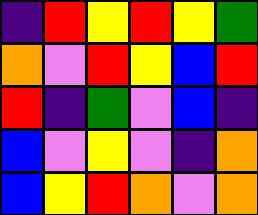[["indigo", "red", "yellow", "red", "yellow", "green"], ["orange", "violet", "red", "yellow", "blue", "red"], ["red", "indigo", "green", "violet", "blue", "indigo"], ["blue", "violet", "yellow", "violet", "indigo", "orange"], ["blue", "yellow", "red", "orange", "violet", "orange"]]